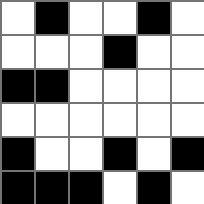[["white", "black", "white", "white", "black", "white"], ["white", "white", "white", "black", "white", "white"], ["black", "black", "white", "white", "white", "white"], ["white", "white", "white", "white", "white", "white"], ["black", "white", "white", "black", "white", "black"], ["black", "black", "black", "white", "black", "white"]]